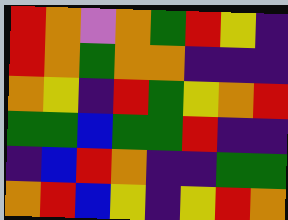[["red", "orange", "violet", "orange", "green", "red", "yellow", "indigo"], ["red", "orange", "green", "orange", "orange", "indigo", "indigo", "indigo"], ["orange", "yellow", "indigo", "red", "green", "yellow", "orange", "red"], ["green", "green", "blue", "green", "green", "red", "indigo", "indigo"], ["indigo", "blue", "red", "orange", "indigo", "indigo", "green", "green"], ["orange", "red", "blue", "yellow", "indigo", "yellow", "red", "orange"]]